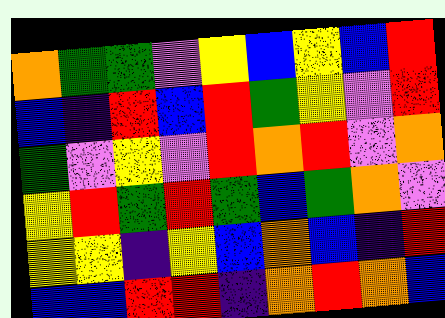[["orange", "green", "green", "violet", "yellow", "blue", "yellow", "blue", "red"], ["blue", "indigo", "red", "blue", "red", "green", "yellow", "violet", "red"], ["green", "violet", "yellow", "violet", "red", "orange", "red", "violet", "orange"], ["yellow", "red", "green", "red", "green", "blue", "green", "orange", "violet"], ["yellow", "yellow", "indigo", "yellow", "blue", "orange", "blue", "indigo", "red"], ["blue", "blue", "red", "red", "indigo", "orange", "red", "orange", "blue"]]